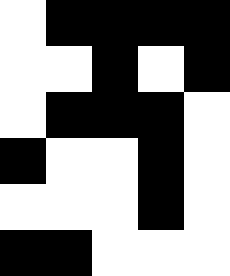[["white", "black", "black", "black", "black"], ["white", "white", "black", "white", "black"], ["white", "black", "black", "black", "white"], ["black", "white", "white", "black", "white"], ["white", "white", "white", "black", "white"], ["black", "black", "white", "white", "white"]]